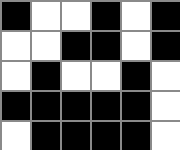[["black", "white", "white", "black", "white", "black"], ["white", "white", "black", "black", "white", "black"], ["white", "black", "white", "white", "black", "white"], ["black", "black", "black", "black", "black", "white"], ["white", "black", "black", "black", "black", "white"]]